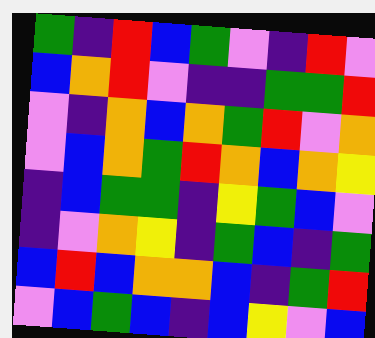[["green", "indigo", "red", "blue", "green", "violet", "indigo", "red", "violet"], ["blue", "orange", "red", "violet", "indigo", "indigo", "green", "green", "red"], ["violet", "indigo", "orange", "blue", "orange", "green", "red", "violet", "orange"], ["violet", "blue", "orange", "green", "red", "orange", "blue", "orange", "yellow"], ["indigo", "blue", "green", "green", "indigo", "yellow", "green", "blue", "violet"], ["indigo", "violet", "orange", "yellow", "indigo", "green", "blue", "indigo", "green"], ["blue", "red", "blue", "orange", "orange", "blue", "indigo", "green", "red"], ["violet", "blue", "green", "blue", "indigo", "blue", "yellow", "violet", "blue"]]